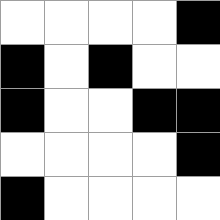[["white", "white", "white", "white", "black"], ["black", "white", "black", "white", "white"], ["black", "white", "white", "black", "black"], ["white", "white", "white", "white", "black"], ["black", "white", "white", "white", "white"]]